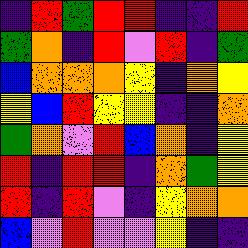[["indigo", "red", "green", "red", "red", "indigo", "indigo", "red"], ["green", "orange", "indigo", "red", "violet", "red", "indigo", "green"], ["blue", "orange", "orange", "orange", "yellow", "indigo", "orange", "yellow"], ["yellow", "blue", "red", "yellow", "yellow", "indigo", "indigo", "orange"], ["green", "orange", "violet", "red", "blue", "orange", "indigo", "yellow"], ["red", "indigo", "red", "red", "indigo", "orange", "green", "yellow"], ["red", "indigo", "red", "violet", "indigo", "yellow", "orange", "orange"], ["blue", "violet", "red", "violet", "violet", "yellow", "indigo", "indigo"]]